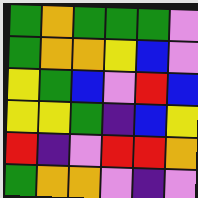[["green", "orange", "green", "green", "green", "violet"], ["green", "orange", "orange", "yellow", "blue", "violet"], ["yellow", "green", "blue", "violet", "red", "blue"], ["yellow", "yellow", "green", "indigo", "blue", "yellow"], ["red", "indigo", "violet", "red", "red", "orange"], ["green", "orange", "orange", "violet", "indigo", "violet"]]